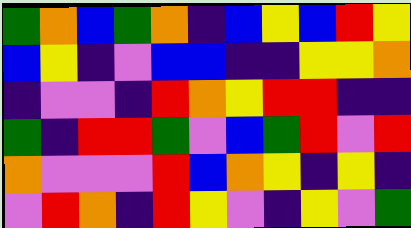[["green", "orange", "blue", "green", "orange", "indigo", "blue", "yellow", "blue", "red", "yellow"], ["blue", "yellow", "indigo", "violet", "blue", "blue", "indigo", "indigo", "yellow", "yellow", "orange"], ["indigo", "violet", "violet", "indigo", "red", "orange", "yellow", "red", "red", "indigo", "indigo"], ["green", "indigo", "red", "red", "green", "violet", "blue", "green", "red", "violet", "red"], ["orange", "violet", "violet", "violet", "red", "blue", "orange", "yellow", "indigo", "yellow", "indigo"], ["violet", "red", "orange", "indigo", "red", "yellow", "violet", "indigo", "yellow", "violet", "green"]]